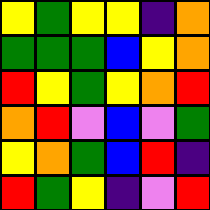[["yellow", "green", "yellow", "yellow", "indigo", "orange"], ["green", "green", "green", "blue", "yellow", "orange"], ["red", "yellow", "green", "yellow", "orange", "red"], ["orange", "red", "violet", "blue", "violet", "green"], ["yellow", "orange", "green", "blue", "red", "indigo"], ["red", "green", "yellow", "indigo", "violet", "red"]]